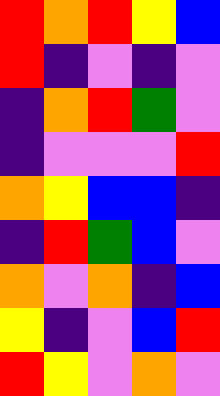[["red", "orange", "red", "yellow", "blue"], ["red", "indigo", "violet", "indigo", "violet"], ["indigo", "orange", "red", "green", "violet"], ["indigo", "violet", "violet", "violet", "red"], ["orange", "yellow", "blue", "blue", "indigo"], ["indigo", "red", "green", "blue", "violet"], ["orange", "violet", "orange", "indigo", "blue"], ["yellow", "indigo", "violet", "blue", "red"], ["red", "yellow", "violet", "orange", "violet"]]